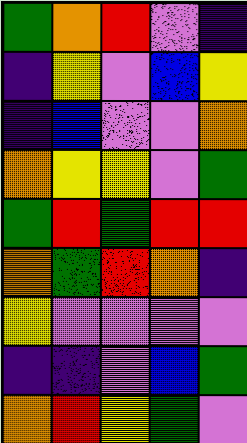[["green", "orange", "red", "violet", "indigo"], ["indigo", "yellow", "violet", "blue", "yellow"], ["indigo", "blue", "violet", "violet", "orange"], ["orange", "yellow", "yellow", "violet", "green"], ["green", "red", "green", "red", "red"], ["orange", "green", "red", "orange", "indigo"], ["yellow", "violet", "violet", "violet", "violet"], ["indigo", "indigo", "violet", "blue", "green"], ["orange", "red", "yellow", "green", "violet"]]